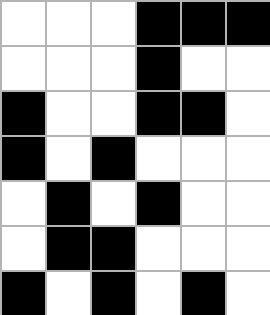[["white", "white", "white", "black", "black", "black"], ["white", "white", "white", "black", "white", "white"], ["black", "white", "white", "black", "black", "white"], ["black", "white", "black", "white", "white", "white"], ["white", "black", "white", "black", "white", "white"], ["white", "black", "black", "white", "white", "white"], ["black", "white", "black", "white", "black", "white"]]